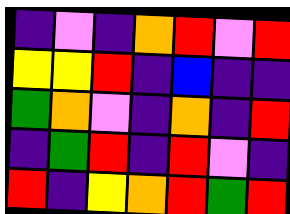[["indigo", "violet", "indigo", "orange", "red", "violet", "red"], ["yellow", "yellow", "red", "indigo", "blue", "indigo", "indigo"], ["green", "orange", "violet", "indigo", "orange", "indigo", "red"], ["indigo", "green", "red", "indigo", "red", "violet", "indigo"], ["red", "indigo", "yellow", "orange", "red", "green", "red"]]